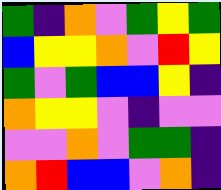[["green", "indigo", "orange", "violet", "green", "yellow", "green"], ["blue", "yellow", "yellow", "orange", "violet", "red", "yellow"], ["green", "violet", "green", "blue", "blue", "yellow", "indigo"], ["orange", "yellow", "yellow", "violet", "indigo", "violet", "violet"], ["violet", "violet", "orange", "violet", "green", "green", "indigo"], ["orange", "red", "blue", "blue", "violet", "orange", "indigo"]]